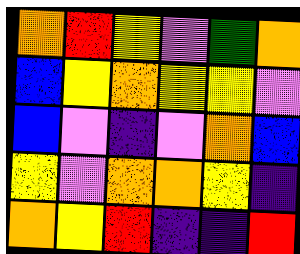[["orange", "red", "yellow", "violet", "green", "orange"], ["blue", "yellow", "orange", "yellow", "yellow", "violet"], ["blue", "violet", "indigo", "violet", "orange", "blue"], ["yellow", "violet", "orange", "orange", "yellow", "indigo"], ["orange", "yellow", "red", "indigo", "indigo", "red"]]